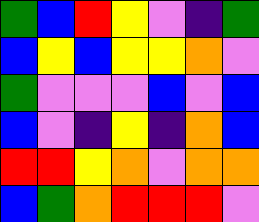[["green", "blue", "red", "yellow", "violet", "indigo", "green"], ["blue", "yellow", "blue", "yellow", "yellow", "orange", "violet"], ["green", "violet", "violet", "violet", "blue", "violet", "blue"], ["blue", "violet", "indigo", "yellow", "indigo", "orange", "blue"], ["red", "red", "yellow", "orange", "violet", "orange", "orange"], ["blue", "green", "orange", "red", "red", "red", "violet"]]